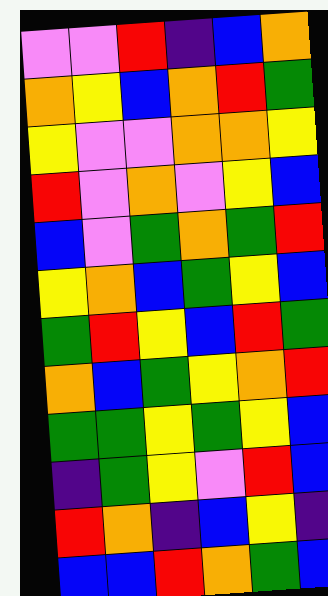[["violet", "violet", "red", "indigo", "blue", "orange"], ["orange", "yellow", "blue", "orange", "red", "green"], ["yellow", "violet", "violet", "orange", "orange", "yellow"], ["red", "violet", "orange", "violet", "yellow", "blue"], ["blue", "violet", "green", "orange", "green", "red"], ["yellow", "orange", "blue", "green", "yellow", "blue"], ["green", "red", "yellow", "blue", "red", "green"], ["orange", "blue", "green", "yellow", "orange", "red"], ["green", "green", "yellow", "green", "yellow", "blue"], ["indigo", "green", "yellow", "violet", "red", "blue"], ["red", "orange", "indigo", "blue", "yellow", "indigo"], ["blue", "blue", "red", "orange", "green", "blue"]]